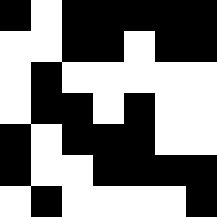[["black", "white", "black", "black", "black", "black", "black"], ["white", "white", "black", "black", "white", "black", "black"], ["white", "black", "white", "white", "white", "white", "white"], ["white", "black", "black", "white", "black", "white", "white"], ["black", "white", "black", "black", "black", "white", "white"], ["black", "white", "white", "black", "black", "black", "black"], ["white", "black", "white", "white", "white", "white", "black"]]